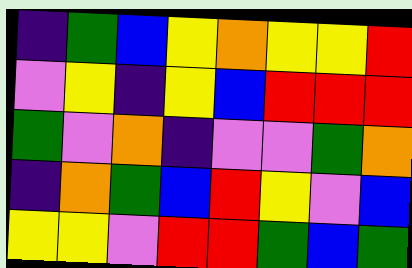[["indigo", "green", "blue", "yellow", "orange", "yellow", "yellow", "red"], ["violet", "yellow", "indigo", "yellow", "blue", "red", "red", "red"], ["green", "violet", "orange", "indigo", "violet", "violet", "green", "orange"], ["indigo", "orange", "green", "blue", "red", "yellow", "violet", "blue"], ["yellow", "yellow", "violet", "red", "red", "green", "blue", "green"]]